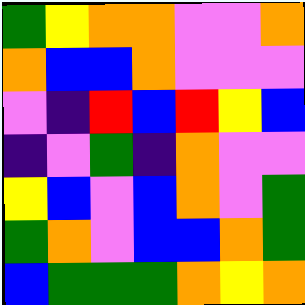[["green", "yellow", "orange", "orange", "violet", "violet", "orange"], ["orange", "blue", "blue", "orange", "violet", "violet", "violet"], ["violet", "indigo", "red", "blue", "red", "yellow", "blue"], ["indigo", "violet", "green", "indigo", "orange", "violet", "violet"], ["yellow", "blue", "violet", "blue", "orange", "violet", "green"], ["green", "orange", "violet", "blue", "blue", "orange", "green"], ["blue", "green", "green", "green", "orange", "yellow", "orange"]]